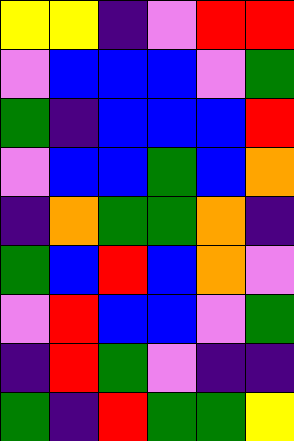[["yellow", "yellow", "indigo", "violet", "red", "red"], ["violet", "blue", "blue", "blue", "violet", "green"], ["green", "indigo", "blue", "blue", "blue", "red"], ["violet", "blue", "blue", "green", "blue", "orange"], ["indigo", "orange", "green", "green", "orange", "indigo"], ["green", "blue", "red", "blue", "orange", "violet"], ["violet", "red", "blue", "blue", "violet", "green"], ["indigo", "red", "green", "violet", "indigo", "indigo"], ["green", "indigo", "red", "green", "green", "yellow"]]